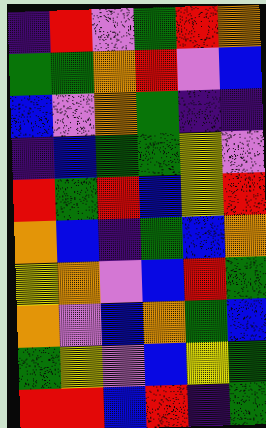[["indigo", "red", "violet", "green", "red", "orange"], ["green", "green", "orange", "red", "violet", "blue"], ["blue", "violet", "orange", "green", "indigo", "indigo"], ["indigo", "blue", "green", "green", "yellow", "violet"], ["red", "green", "red", "blue", "yellow", "red"], ["orange", "blue", "indigo", "green", "blue", "orange"], ["yellow", "orange", "violet", "blue", "red", "green"], ["orange", "violet", "blue", "orange", "green", "blue"], ["green", "yellow", "violet", "blue", "yellow", "green"], ["red", "red", "blue", "red", "indigo", "green"]]